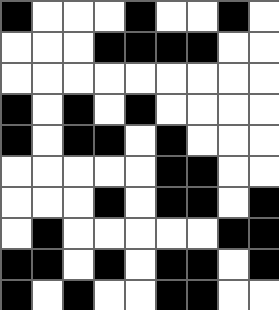[["black", "white", "white", "white", "black", "white", "white", "black", "white"], ["white", "white", "white", "black", "black", "black", "black", "white", "white"], ["white", "white", "white", "white", "white", "white", "white", "white", "white"], ["black", "white", "black", "white", "black", "white", "white", "white", "white"], ["black", "white", "black", "black", "white", "black", "white", "white", "white"], ["white", "white", "white", "white", "white", "black", "black", "white", "white"], ["white", "white", "white", "black", "white", "black", "black", "white", "black"], ["white", "black", "white", "white", "white", "white", "white", "black", "black"], ["black", "black", "white", "black", "white", "black", "black", "white", "black"], ["black", "white", "black", "white", "white", "black", "black", "white", "white"]]